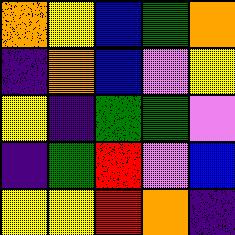[["orange", "yellow", "blue", "green", "orange"], ["indigo", "orange", "blue", "violet", "yellow"], ["yellow", "indigo", "green", "green", "violet"], ["indigo", "green", "red", "violet", "blue"], ["yellow", "yellow", "red", "orange", "indigo"]]